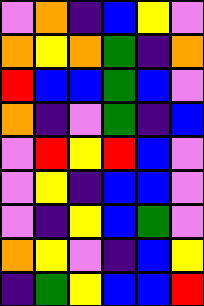[["violet", "orange", "indigo", "blue", "yellow", "violet"], ["orange", "yellow", "orange", "green", "indigo", "orange"], ["red", "blue", "blue", "green", "blue", "violet"], ["orange", "indigo", "violet", "green", "indigo", "blue"], ["violet", "red", "yellow", "red", "blue", "violet"], ["violet", "yellow", "indigo", "blue", "blue", "violet"], ["violet", "indigo", "yellow", "blue", "green", "violet"], ["orange", "yellow", "violet", "indigo", "blue", "yellow"], ["indigo", "green", "yellow", "blue", "blue", "red"]]